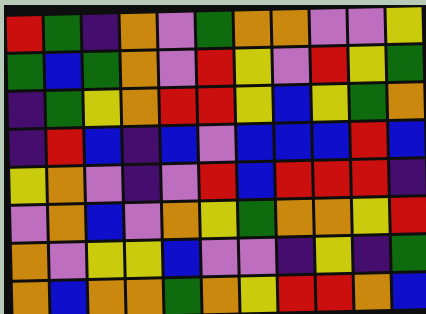[["red", "green", "indigo", "orange", "violet", "green", "orange", "orange", "violet", "violet", "yellow"], ["green", "blue", "green", "orange", "violet", "red", "yellow", "violet", "red", "yellow", "green"], ["indigo", "green", "yellow", "orange", "red", "red", "yellow", "blue", "yellow", "green", "orange"], ["indigo", "red", "blue", "indigo", "blue", "violet", "blue", "blue", "blue", "red", "blue"], ["yellow", "orange", "violet", "indigo", "violet", "red", "blue", "red", "red", "red", "indigo"], ["violet", "orange", "blue", "violet", "orange", "yellow", "green", "orange", "orange", "yellow", "red"], ["orange", "violet", "yellow", "yellow", "blue", "violet", "violet", "indigo", "yellow", "indigo", "green"], ["orange", "blue", "orange", "orange", "green", "orange", "yellow", "red", "red", "orange", "blue"]]